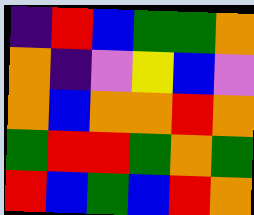[["indigo", "red", "blue", "green", "green", "orange"], ["orange", "indigo", "violet", "yellow", "blue", "violet"], ["orange", "blue", "orange", "orange", "red", "orange"], ["green", "red", "red", "green", "orange", "green"], ["red", "blue", "green", "blue", "red", "orange"]]